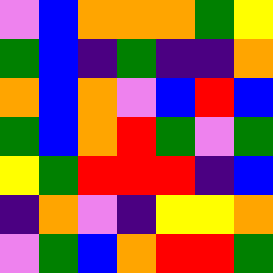[["violet", "blue", "orange", "orange", "orange", "green", "yellow"], ["green", "blue", "indigo", "green", "indigo", "indigo", "orange"], ["orange", "blue", "orange", "violet", "blue", "red", "blue"], ["green", "blue", "orange", "red", "green", "violet", "green"], ["yellow", "green", "red", "red", "red", "indigo", "blue"], ["indigo", "orange", "violet", "indigo", "yellow", "yellow", "orange"], ["violet", "green", "blue", "orange", "red", "red", "green"]]